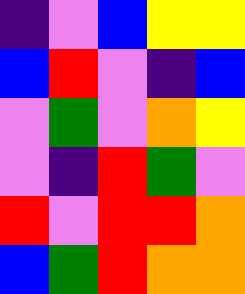[["indigo", "violet", "blue", "yellow", "yellow"], ["blue", "red", "violet", "indigo", "blue"], ["violet", "green", "violet", "orange", "yellow"], ["violet", "indigo", "red", "green", "violet"], ["red", "violet", "red", "red", "orange"], ["blue", "green", "red", "orange", "orange"]]